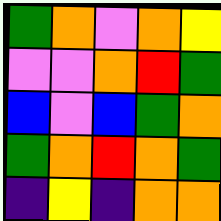[["green", "orange", "violet", "orange", "yellow"], ["violet", "violet", "orange", "red", "green"], ["blue", "violet", "blue", "green", "orange"], ["green", "orange", "red", "orange", "green"], ["indigo", "yellow", "indigo", "orange", "orange"]]